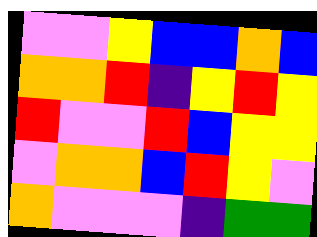[["violet", "violet", "yellow", "blue", "blue", "orange", "blue"], ["orange", "orange", "red", "indigo", "yellow", "red", "yellow"], ["red", "violet", "violet", "red", "blue", "yellow", "yellow"], ["violet", "orange", "orange", "blue", "red", "yellow", "violet"], ["orange", "violet", "violet", "violet", "indigo", "green", "green"]]